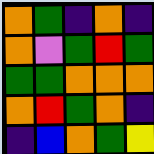[["orange", "green", "indigo", "orange", "indigo"], ["orange", "violet", "green", "red", "green"], ["green", "green", "orange", "orange", "orange"], ["orange", "red", "green", "orange", "indigo"], ["indigo", "blue", "orange", "green", "yellow"]]